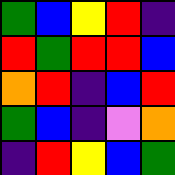[["green", "blue", "yellow", "red", "indigo"], ["red", "green", "red", "red", "blue"], ["orange", "red", "indigo", "blue", "red"], ["green", "blue", "indigo", "violet", "orange"], ["indigo", "red", "yellow", "blue", "green"]]